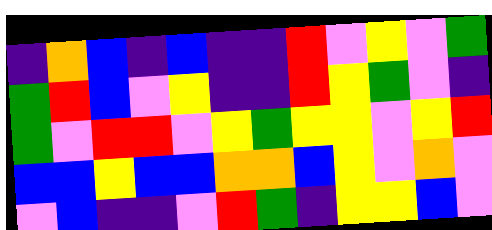[["indigo", "orange", "blue", "indigo", "blue", "indigo", "indigo", "red", "violet", "yellow", "violet", "green"], ["green", "red", "blue", "violet", "yellow", "indigo", "indigo", "red", "yellow", "green", "violet", "indigo"], ["green", "violet", "red", "red", "violet", "yellow", "green", "yellow", "yellow", "violet", "yellow", "red"], ["blue", "blue", "yellow", "blue", "blue", "orange", "orange", "blue", "yellow", "violet", "orange", "violet"], ["violet", "blue", "indigo", "indigo", "violet", "red", "green", "indigo", "yellow", "yellow", "blue", "violet"]]